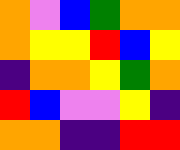[["orange", "violet", "blue", "green", "orange", "orange"], ["orange", "yellow", "yellow", "red", "blue", "yellow"], ["indigo", "orange", "orange", "yellow", "green", "orange"], ["red", "blue", "violet", "violet", "yellow", "indigo"], ["orange", "orange", "indigo", "indigo", "red", "red"]]